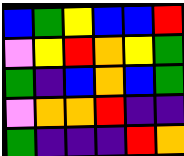[["blue", "green", "yellow", "blue", "blue", "red"], ["violet", "yellow", "red", "orange", "yellow", "green"], ["green", "indigo", "blue", "orange", "blue", "green"], ["violet", "orange", "orange", "red", "indigo", "indigo"], ["green", "indigo", "indigo", "indigo", "red", "orange"]]